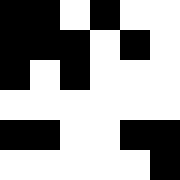[["black", "black", "white", "black", "white", "white"], ["black", "black", "black", "white", "black", "white"], ["black", "white", "black", "white", "white", "white"], ["white", "white", "white", "white", "white", "white"], ["black", "black", "white", "white", "black", "black"], ["white", "white", "white", "white", "white", "black"]]